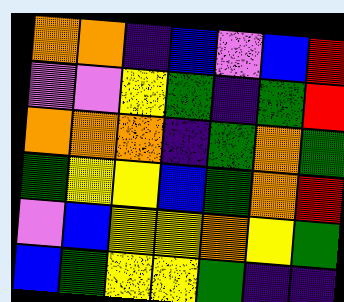[["orange", "orange", "indigo", "blue", "violet", "blue", "red"], ["violet", "violet", "yellow", "green", "indigo", "green", "red"], ["orange", "orange", "orange", "indigo", "green", "orange", "green"], ["green", "yellow", "yellow", "blue", "green", "orange", "red"], ["violet", "blue", "yellow", "yellow", "orange", "yellow", "green"], ["blue", "green", "yellow", "yellow", "green", "indigo", "indigo"]]